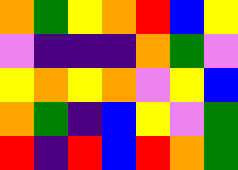[["orange", "green", "yellow", "orange", "red", "blue", "yellow"], ["violet", "indigo", "indigo", "indigo", "orange", "green", "violet"], ["yellow", "orange", "yellow", "orange", "violet", "yellow", "blue"], ["orange", "green", "indigo", "blue", "yellow", "violet", "green"], ["red", "indigo", "red", "blue", "red", "orange", "green"]]